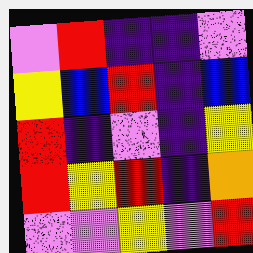[["violet", "red", "indigo", "indigo", "violet"], ["yellow", "blue", "red", "indigo", "blue"], ["red", "indigo", "violet", "indigo", "yellow"], ["red", "yellow", "red", "indigo", "orange"], ["violet", "violet", "yellow", "violet", "red"]]